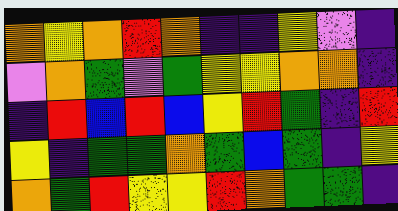[["orange", "yellow", "orange", "red", "orange", "indigo", "indigo", "yellow", "violet", "indigo"], ["violet", "orange", "green", "violet", "green", "yellow", "yellow", "orange", "orange", "indigo"], ["indigo", "red", "blue", "red", "blue", "yellow", "red", "green", "indigo", "red"], ["yellow", "indigo", "green", "green", "orange", "green", "blue", "green", "indigo", "yellow"], ["orange", "green", "red", "yellow", "yellow", "red", "orange", "green", "green", "indigo"]]